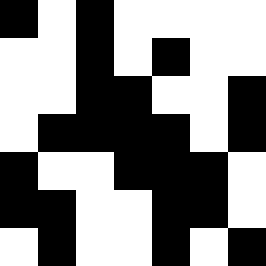[["black", "white", "black", "white", "white", "white", "white"], ["white", "white", "black", "white", "black", "white", "white"], ["white", "white", "black", "black", "white", "white", "black"], ["white", "black", "black", "black", "black", "white", "black"], ["black", "white", "white", "black", "black", "black", "white"], ["black", "black", "white", "white", "black", "black", "white"], ["white", "black", "white", "white", "black", "white", "black"]]